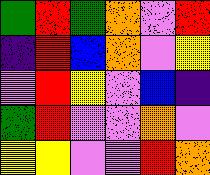[["green", "red", "green", "orange", "violet", "red"], ["indigo", "red", "blue", "orange", "violet", "yellow"], ["violet", "red", "yellow", "violet", "blue", "indigo"], ["green", "red", "violet", "violet", "orange", "violet"], ["yellow", "yellow", "violet", "violet", "red", "orange"]]